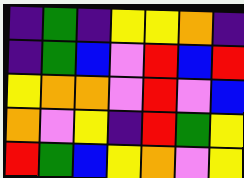[["indigo", "green", "indigo", "yellow", "yellow", "orange", "indigo"], ["indigo", "green", "blue", "violet", "red", "blue", "red"], ["yellow", "orange", "orange", "violet", "red", "violet", "blue"], ["orange", "violet", "yellow", "indigo", "red", "green", "yellow"], ["red", "green", "blue", "yellow", "orange", "violet", "yellow"]]